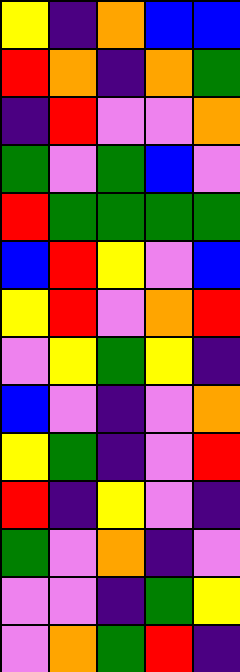[["yellow", "indigo", "orange", "blue", "blue"], ["red", "orange", "indigo", "orange", "green"], ["indigo", "red", "violet", "violet", "orange"], ["green", "violet", "green", "blue", "violet"], ["red", "green", "green", "green", "green"], ["blue", "red", "yellow", "violet", "blue"], ["yellow", "red", "violet", "orange", "red"], ["violet", "yellow", "green", "yellow", "indigo"], ["blue", "violet", "indigo", "violet", "orange"], ["yellow", "green", "indigo", "violet", "red"], ["red", "indigo", "yellow", "violet", "indigo"], ["green", "violet", "orange", "indigo", "violet"], ["violet", "violet", "indigo", "green", "yellow"], ["violet", "orange", "green", "red", "indigo"]]